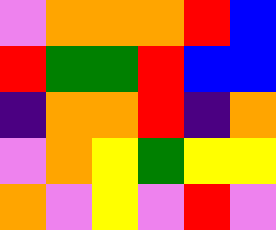[["violet", "orange", "orange", "orange", "red", "blue"], ["red", "green", "green", "red", "blue", "blue"], ["indigo", "orange", "orange", "red", "indigo", "orange"], ["violet", "orange", "yellow", "green", "yellow", "yellow"], ["orange", "violet", "yellow", "violet", "red", "violet"]]